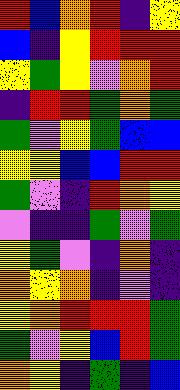[["red", "blue", "orange", "red", "indigo", "yellow"], ["blue", "indigo", "yellow", "red", "red", "red"], ["yellow", "green", "yellow", "violet", "orange", "red"], ["indigo", "red", "red", "green", "orange", "green"], ["green", "violet", "yellow", "green", "blue", "blue"], ["yellow", "yellow", "blue", "blue", "red", "red"], ["green", "violet", "indigo", "red", "orange", "yellow"], ["violet", "indigo", "indigo", "green", "violet", "green"], ["yellow", "green", "violet", "indigo", "orange", "indigo"], ["orange", "yellow", "orange", "indigo", "violet", "indigo"], ["yellow", "orange", "red", "red", "red", "green"], ["green", "violet", "yellow", "blue", "red", "green"], ["orange", "yellow", "indigo", "green", "indigo", "blue"]]